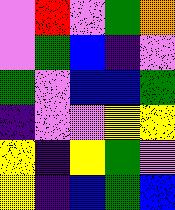[["violet", "red", "violet", "green", "orange"], ["violet", "green", "blue", "indigo", "violet"], ["green", "violet", "blue", "blue", "green"], ["indigo", "violet", "violet", "yellow", "yellow"], ["yellow", "indigo", "yellow", "green", "violet"], ["yellow", "indigo", "blue", "green", "blue"]]